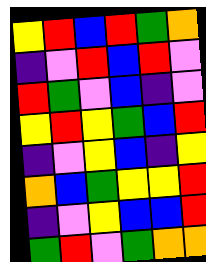[["yellow", "red", "blue", "red", "green", "orange"], ["indigo", "violet", "red", "blue", "red", "violet"], ["red", "green", "violet", "blue", "indigo", "violet"], ["yellow", "red", "yellow", "green", "blue", "red"], ["indigo", "violet", "yellow", "blue", "indigo", "yellow"], ["orange", "blue", "green", "yellow", "yellow", "red"], ["indigo", "violet", "yellow", "blue", "blue", "red"], ["green", "red", "violet", "green", "orange", "orange"]]